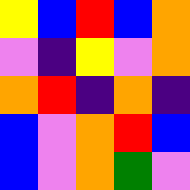[["yellow", "blue", "red", "blue", "orange"], ["violet", "indigo", "yellow", "violet", "orange"], ["orange", "red", "indigo", "orange", "indigo"], ["blue", "violet", "orange", "red", "blue"], ["blue", "violet", "orange", "green", "violet"]]